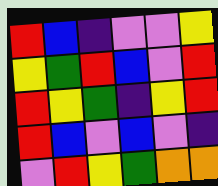[["red", "blue", "indigo", "violet", "violet", "yellow"], ["yellow", "green", "red", "blue", "violet", "red"], ["red", "yellow", "green", "indigo", "yellow", "red"], ["red", "blue", "violet", "blue", "violet", "indigo"], ["violet", "red", "yellow", "green", "orange", "orange"]]